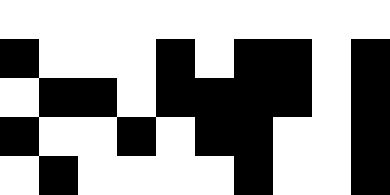[["white", "white", "white", "white", "white", "white", "white", "white", "white", "white"], ["black", "white", "white", "white", "black", "white", "black", "black", "white", "black"], ["white", "black", "black", "white", "black", "black", "black", "black", "white", "black"], ["black", "white", "white", "black", "white", "black", "black", "white", "white", "black"], ["white", "black", "white", "white", "white", "white", "black", "white", "white", "black"]]